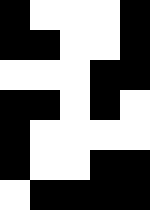[["black", "white", "white", "white", "black"], ["black", "black", "white", "white", "black"], ["white", "white", "white", "black", "black"], ["black", "black", "white", "black", "white"], ["black", "white", "white", "white", "white"], ["black", "white", "white", "black", "black"], ["white", "black", "black", "black", "black"]]